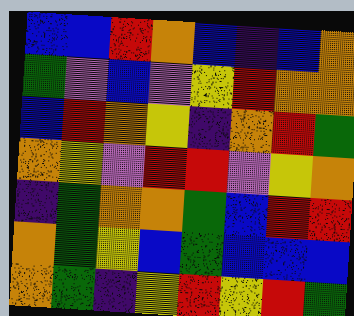[["blue", "blue", "red", "orange", "blue", "indigo", "blue", "orange"], ["green", "violet", "blue", "violet", "yellow", "red", "orange", "orange"], ["blue", "red", "orange", "yellow", "indigo", "orange", "red", "green"], ["orange", "yellow", "violet", "red", "red", "violet", "yellow", "orange"], ["indigo", "green", "orange", "orange", "green", "blue", "red", "red"], ["orange", "green", "yellow", "blue", "green", "blue", "blue", "blue"], ["orange", "green", "indigo", "yellow", "red", "yellow", "red", "green"]]